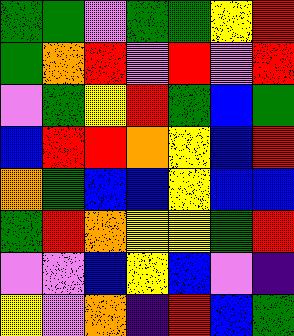[["green", "green", "violet", "green", "green", "yellow", "red"], ["green", "orange", "red", "violet", "red", "violet", "red"], ["violet", "green", "yellow", "red", "green", "blue", "green"], ["blue", "red", "red", "orange", "yellow", "blue", "red"], ["orange", "green", "blue", "blue", "yellow", "blue", "blue"], ["green", "red", "orange", "yellow", "yellow", "green", "red"], ["violet", "violet", "blue", "yellow", "blue", "violet", "indigo"], ["yellow", "violet", "orange", "indigo", "red", "blue", "green"]]